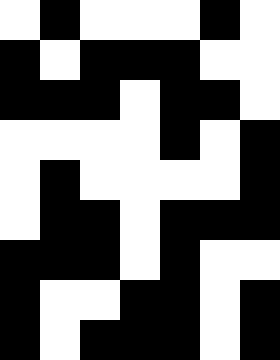[["white", "black", "white", "white", "white", "black", "white"], ["black", "white", "black", "black", "black", "white", "white"], ["black", "black", "black", "white", "black", "black", "white"], ["white", "white", "white", "white", "black", "white", "black"], ["white", "black", "white", "white", "white", "white", "black"], ["white", "black", "black", "white", "black", "black", "black"], ["black", "black", "black", "white", "black", "white", "white"], ["black", "white", "white", "black", "black", "white", "black"], ["black", "white", "black", "black", "black", "white", "black"]]